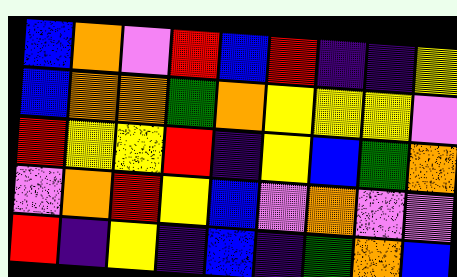[["blue", "orange", "violet", "red", "blue", "red", "indigo", "indigo", "yellow"], ["blue", "orange", "orange", "green", "orange", "yellow", "yellow", "yellow", "violet"], ["red", "yellow", "yellow", "red", "indigo", "yellow", "blue", "green", "orange"], ["violet", "orange", "red", "yellow", "blue", "violet", "orange", "violet", "violet"], ["red", "indigo", "yellow", "indigo", "blue", "indigo", "green", "orange", "blue"]]